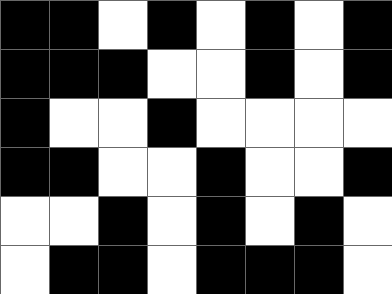[["black", "black", "white", "black", "white", "black", "white", "black"], ["black", "black", "black", "white", "white", "black", "white", "black"], ["black", "white", "white", "black", "white", "white", "white", "white"], ["black", "black", "white", "white", "black", "white", "white", "black"], ["white", "white", "black", "white", "black", "white", "black", "white"], ["white", "black", "black", "white", "black", "black", "black", "white"]]